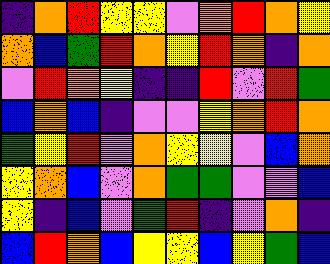[["indigo", "orange", "red", "yellow", "yellow", "violet", "orange", "red", "orange", "yellow"], ["orange", "blue", "green", "red", "orange", "yellow", "red", "orange", "indigo", "orange"], ["violet", "red", "orange", "yellow", "indigo", "indigo", "red", "violet", "red", "green"], ["blue", "orange", "blue", "indigo", "violet", "violet", "yellow", "orange", "red", "orange"], ["green", "yellow", "red", "violet", "orange", "yellow", "yellow", "violet", "blue", "orange"], ["yellow", "orange", "blue", "violet", "orange", "green", "green", "violet", "violet", "blue"], ["yellow", "indigo", "blue", "violet", "green", "red", "indigo", "violet", "orange", "indigo"], ["blue", "red", "orange", "blue", "yellow", "yellow", "blue", "yellow", "green", "blue"]]